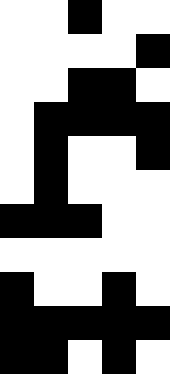[["white", "white", "black", "white", "white"], ["white", "white", "white", "white", "black"], ["white", "white", "black", "black", "white"], ["white", "black", "black", "black", "black"], ["white", "black", "white", "white", "black"], ["white", "black", "white", "white", "white"], ["black", "black", "black", "white", "white"], ["white", "white", "white", "white", "white"], ["black", "white", "white", "black", "white"], ["black", "black", "black", "black", "black"], ["black", "black", "white", "black", "white"]]